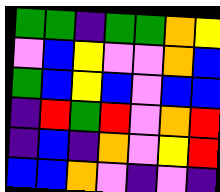[["green", "green", "indigo", "green", "green", "orange", "yellow"], ["violet", "blue", "yellow", "violet", "violet", "orange", "blue"], ["green", "blue", "yellow", "blue", "violet", "blue", "blue"], ["indigo", "red", "green", "red", "violet", "orange", "red"], ["indigo", "blue", "indigo", "orange", "violet", "yellow", "red"], ["blue", "blue", "orange", "violet", "indigo", "violet", "indigo"]]